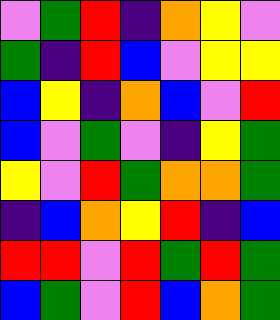[["violet", "green", "red", "indigo", "orange", "yellow", "violet"], ["green", "indigo", "red", "blue", "violet", "yellow", "yellow"], ["blue", "yellow", "indigo", "orange", "blue", "violet", "red"], ["blue", "violet", "green", "violet", "indigo", "yellow", "green"], ["yellow", "violet", "red", "green", "orange", "orange", "green"], ["indigo", "blue", "orange", "yellow", "red", "indigo", "blue"], ["red", "red", "violet", "red", "green", "red", "green"], ["blue", "green", "violet", "red", "blue", "orange", "green"]]